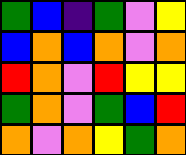[["green", "blue", "indigo", "green", "violet", "yellow"], ["blue", "orange", "blue", "orange", "violet", "orange"], ["red", "orange", "violet", "red", "yellow", "yellow"], ["green", "orange", "violet", "green", "blue", "red"], ["orange", "violet", "orange", "yellow", "green", "orange"]]